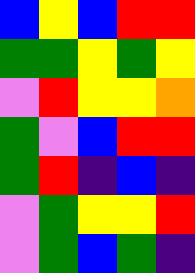[["blue", "yellow", "blue", "red", "red"], ["green", "green", "yellow", "green", "yellow"], ["violet", "red", "yellow", "yellow", "orange"], ["green", "violet", "blue", "red", "red"], ["green", "red", "indigo", "blue", "indigo"], ["violet", "green", "yellow", "yellow", "red"], ["violet", "green", "blue", "green", "indigo"]]